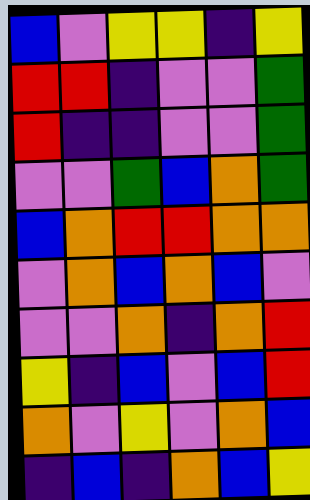[["blue", "violet", "yellow", "yellow", "indigo", "yellow"], ["red", "red", "indigo", "violet", "violet", "green"], ["red", "indigo", "indigo", "violet", "violet", "green"], ["violet", "violet", "green", "blue", "orange", "green"], ["blue", "orange", "red", "red", "orange", "orange"], ["violet", "orange", "blue", "orange", "blue", "violet"], ["violet", "violet", "orange", "indigo", "orange", "red"], ["yellow", "indigo", "blue", "violet", "blue", "red"], ["orange", "violet", "yellow", "violet", "orange", "blue"], ["indigo", "blue", "indigo", "orange", "blue", "yellow"]]